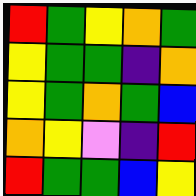[["red", "green", "yellow", "orange", "green"], ["yellow", "green", "green", "indigo", "orange"], ["yellow", "green", "orange", "green", "blue"], ["orange", "yellow", "violet", "indigo", "red"], ["red", "green", "green", "blue", "yellow"]]